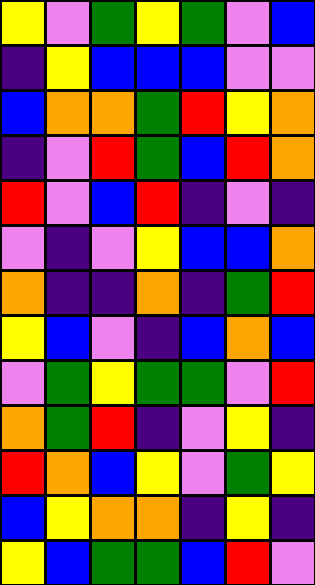[["yellow", "violet", "green", "yellow", "green", "violet", "blue"], ["indigo", "yellow", "blue", "blue", "blue", "violet", "violet"], ["blue", "orange", "orange", "green", "red", "yellow", "orange"], ["indigo", "violet", "red", "green", "blue", "red", "orange"], ["red", "violet", "blue", "red", "indigo", "violet", "indigo"], ["violet", "indigo", "violet", "yellow", "blue", "blue", "orange"], ["orange", "indigo", "indigo", "orange", "indigo", "green", "red"], ["yellow", "blue", "violet", "indigo", "blue", "orange", "blue"], ["violet", "green", "yellow", "green", "green", "violet", "red"], ["orange", "green", "red", "indigo", "violet", "yellow", "indigo"], ["red", "orange", "blue", "yellow", "violet", "green", "yellow"], ["blue", "yellow", "orange", "orange", "indigo", "yellow", "indigo"], ["yellow", "blue", "green", "green", "blue", "red", "violet"]]